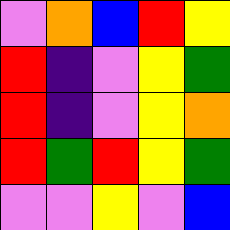[["violet", "orange", "blue", "red", "yellow"], ["red", "indigo", "violet", "yellow", "green"], ["red", "indigo", "violet", "yellow", "orange"], ["red", "green", "red", "yellow", "green"], ["violet", "violet", "yellow", "violet", "blue"]]